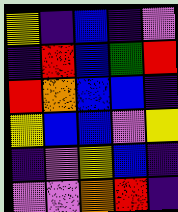[["yellow", "indigo", "blue", "indigo", "violet"], ["indigo", "red", "blue", "green", "red"], ["red", "orange", "blue", "blue", "indigo"], ["yellow", "blue", "blue", "violet", "yellow"], ["indigo", "violet", "yellow", "blue", "indigo"], ["violet", "violet", "orange", "red", "indigo"]]